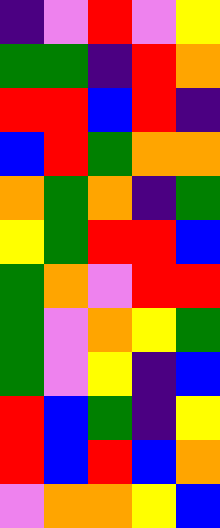[["indigo", "violet", "red", "violet", "yellow"], ["green", "green", "indigo", "red", "orange"], ["red", "red", "blue", "red", "indigo"], ["blue", "red", "green", "orange", "orange"], ["orange", "green", "orange", "indigo", "green"], ["yellow", "green", "red", "red", "blue"], ["green", "orange", "violet", "red", "red"], ["green", "violet", "orange", "yellow", "green"], ["green", "violet", "yellow", "indigo", "blue"], ["red", "blue", "green", "indigo", "yellow"], ["red", "blue", "red", "blue", "orange"], ["violet", "orange", "orange", "yellow", "blue"]]